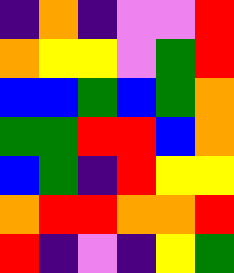[["indigo", "orange", "indigo", "violet", "violet", "red"], ["orange", "yellow", "yellow", "violet", "green", "red"], ["blue", "blue", "green", "blue", "green", "orange"], ["green", "green", "red", "red", "blue", "orange"], ["blue", "green", "indigo", "red", "yellow", "yellow"], ["orange", "red", "red", "orange", "orange", "red"], ["red", "indigo", "violet", "indigo", "yellow", "green"]]